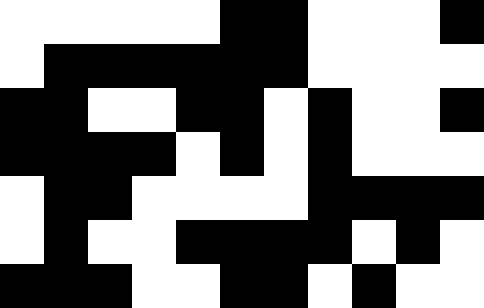[["white", "white", "white", "white", "white", "black", "black", "white", "white", "white", "black"], ["white", "black", "black", "black", "black", "black", "black", "white", "white", "white", "white"], ["black", "black", "white", "white", "black", "black", "white", "black", "white", "white", "black"], ["black", "black", "black", "black", "white", "black", "white", "black", "white", "white", "white"], ["white", "black", "black", "white", "white", "white", "white", "black", "black", "black", "black"], ["white", "black", "white", "white", "black", "black", "black", "black", "white", "black", "white"], ["black", "black", "black", "white", "white", "black", "black", "white", "black", "white", "white"]]